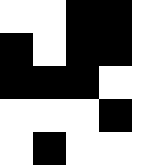[["white", "white", "black", "black", "white"], ["black", "white", "black", "black", "white"], ["black", "black", "black", "white", "white"], ["white", "white", "white", "black", "white"], ["white", "black", "white", "white", "white"]]